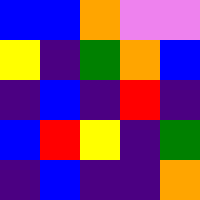[["blue", "blue", "orange", "violet", "violet"], ["yellow", "indigo", "green", "orange", "blue"], ["indigo", "blue", "indigo", "red", "indigo"], ["blue", "red", "yellow", "indigo", "green"], ["indigo", "blue", "indigo", "indigo", "orange"]]